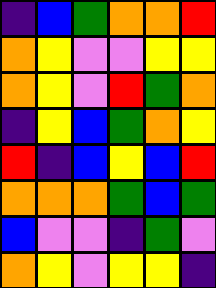[["indigo", "blue", "green", "orange", "orange", "red"], ["orange", "yellow", "violet", "violet", "yellow", "yellow"], ["orange", "yellow", "violet", "red", "green", "orange"], ["indigo", "yellow", "blue", "green", "orange", "yellow"], ["red", "indigo", "blue", "yellow", "blue", "red"], ["orange", "orange", "orange", "green", "blue", "green"], ["blue", "violet", "violet", "indigo", "green", "violet"], ["orange", "yellow", "violet", "yellow", "yellow", "indigo"]]